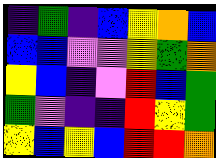[["indigo", "green", "indigo", "blue", "yellow", "orange", "blue"], ["blue", "blue", "violet", "violet", "yellow", "green", "orange"], ["yellow", "blue", "indigo", "violet", "red", "blue", "green"], ["green", "violet", "indigo", "indigo", "red", "yellow", "green"], ["yellow", "blue", "yellow", "blue", "red", "red", "orange"]]